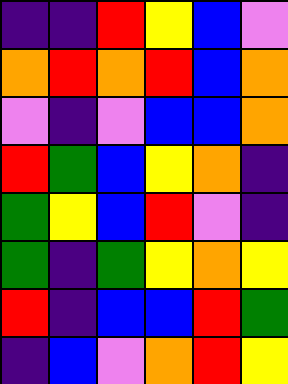[["indigo", "indigo", "red", "yellow", "blue", "violet"], ["orange", "red", "orange", "red", "blue", "orange"], ["violet", "indigo", "violet", "blue", "blue", "orange"], ["red", "green", "blue", "yellow", "orange", "indigo"], ["green", "yellow", "blue", "red", "violet", "indigo"], ["green", "indigo", "green", "yellow", "orange", "yellow"], ["red", "indigo", "blue", "blue", "red", "green"], ["indigo", "blue", "violet", "orange", "red", "yellow"]]